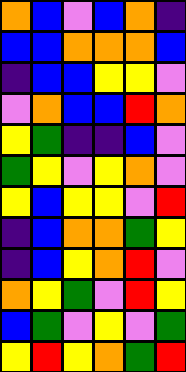[["orange", "blue", "violet", "blue", "orange", "indigo"], ["blue", "blue", "orange", "orange", "orange", "blue"], ["indigo", "blue", "blue", "yellow", "yellow", "violet"], ["violet", "orange", "blue", "blue", "red", "orange"], ["yellow", "green", "indigo", "indigo", "blue", "violet"], ["green", "yellow", "violet", "yellow", "orange", "violet"], ["yellow", "blue", "yellow", "yellow", "violet", "red"], ["indigo", "blue", "orange", "orange", "green", "yellow"], ["indigo", "blue", "yellow", "orange", "red", "violet"], ["orange", "yellow", "green", "violet", "red", "yellow"], ["blue", "green", "violet", "yellow", "violet", "green"], ["yellow", "red", "yellow", "orange", "green", "red"]]